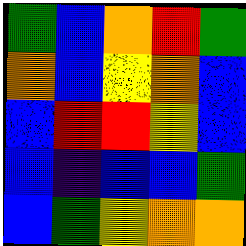[["green", "blue", "orange", "red", "green"], ["orange", "blue", "yellow", "orange", "blue"], ["blue", "red", "red", "yellow", "blue"], ["blue", "indigo", "blue", "blue", "green"], ["blue", "green", "yellow", "orange", "orange"]]